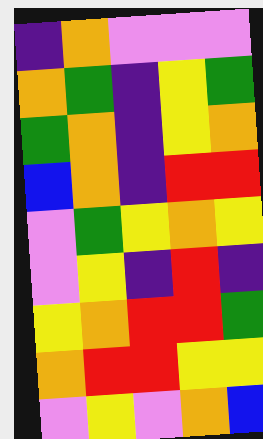[["indigo", "orange", "violet", "violet", "violet"], ["orange", "green", "indigo", "yellow", "green"], ["green", "orange", "indigo", "yellow", "orange"], ["blue", "orange", "indigo", "red", "red"], ["violet", "green", "yellow", "orange", "yellow"], ["violet", "yellow", "indigo", "red", "indigo"], ["yellow", "orange", "red", "red", "green"], ["orange", "red", "red", "yellow", "yellow"], ["violet", "yellow", "violet", "orange", "blue"]]